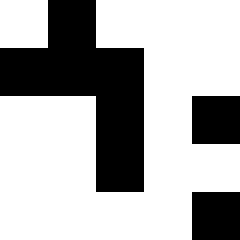[["white", "black", "white", "white", "white"], ["black", "black", "black", "white", "white"], ["white", "white", "black", "white", "black"], ["white", "white", "black", "white", "white"], ["white", "white", "white", "white", "black"]]